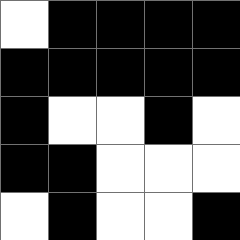[["white", "black", "black", "black", "black"], ["black", "black", "black", "black", "black"], ["black", "white", "white", "black", "white"], ["black", "black", "white", "white", "white"], ["white", "black", "white", "white", "black"]]